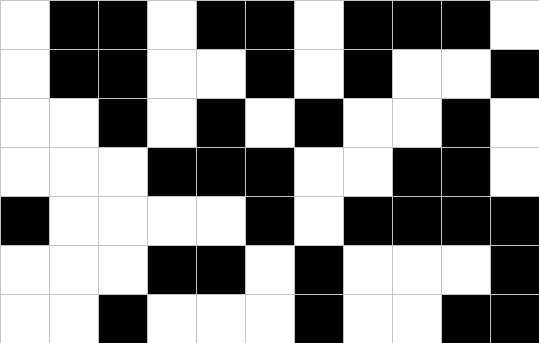[["white", "black", "black", "white", "black", "black", "white", "black", "black", "black", "white"], ["white", "black", "black", "white", "white", "black", "white", "black", "white", "white", "black"], ["white", "white", "black", "white", "black", "white", "black", "white", "white", "black", "white"], ["white", "white", "white", "black", "black", "black", "white", "white", "black", "black", "white"], ["black", "white", "white", "white", "white", "black", "white", "black", "black", "black", "black"], ["white", "white", "white", "black", "black", "white", "black", "white", "white", "white", "black"], ["white", "white", "black", "white", "white", "white", "black", "white", "white", "black", "black"]]